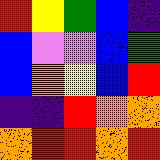[["red", "yellow", "green", "blue", "indigo"], ["blue", "violet", "violet", "blue", "green"], ["blue", "orange", "yellow", "blue", "red"], ["indigo", "indigo", "red", "orange", "orange"], ["orange", "red", "red", "orange", "red"]]